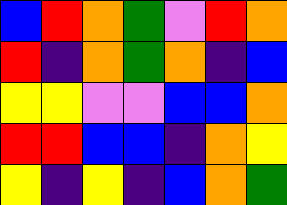[["blue", "red", "orange", "green", "violet", "red", "orange"], ["red", "indigo", "orange", "green", "orange", "indigo", "blue"], ["yellow", "yellow", "violet", "violet", "blue", "blue", "orange"], ["red", "red", "blue", "blue", "indigo", "orange", "yellow"], ["yellow", "indigo", "yellow", "indigo", "blue", "orange", "green"]]